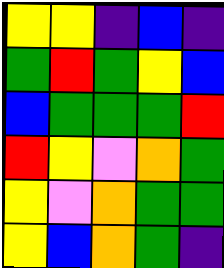[["yellow", "yellow", "indigo", "blue", "indigo"], ["green", "red", "green", "yellow", "blue"], ["blue", "green", "green", "green", "red"], ["red", "yellow", "violet", "orange", "green"], ["yellow", "violet", "orange", "green", "green"], ["yellow", "blue", "orange", "green", "indigo"]]